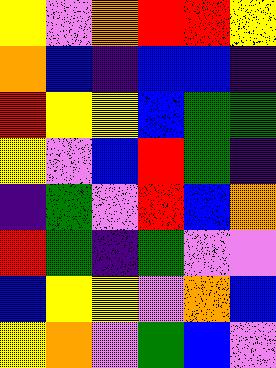[["yellow", "violet", "orange", "red", "red", "yellow"], ["orange", "blue", "indigo", "blue", "blue", "indigo"], ["red", "yellow", "yellow", "blue", "green", "green"], ["yellow", "violet", "blue", "red", "green", "indigo"], ["indigo", "green", "violet", "red", "blue", "orange"], ["red", "green", "indigo", "green", "violet", "violet"], ["blue", "yellow", "yellow", "violet", "orange", "blue"], ["yellow", "orange", "violet", "green", "blue", "violet"]]